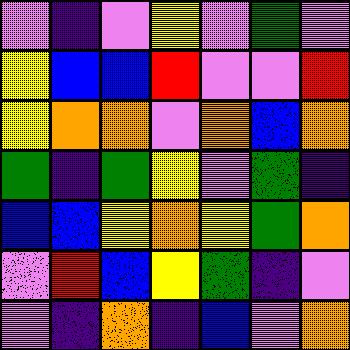[["violet", "indigo", "violet", "yellow", "violet", "green", "violet"], ["yellow", "blue", "blue", "red", "violet", "violet", "red"], ["yellow", "orange", "orange", "violet", "orange", "blue", "orange"], ["green", "indigo", "green", "yellow", "violet", "green", "indigo"], ["blue", "blue", "yellow", "orange", "yellow", "green", "orange"], ["violet", "red", "blue", "yellow", "green", "indigo", "violet"], ["violet", "indigo", "orange", "indigo", "blue", "violet", "orange"]]